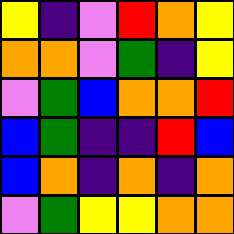[["yellow", "indigo", "violet", "red", "orange", "yellow"], ["orange", "orange", "violet", "green", "indigo", "yellow"], ["violet", "green", "blue", "orange", "orange", "red"], ["blue", "green", "indigo", "indigo", "red", "blue"], ["blue", "orange", "indigo", "orange", "indigo", "orange"], ["violet", "green", "yellow", "yellow", "orange", "orange"]]